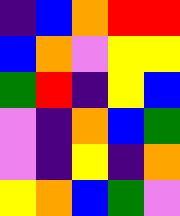[["indigo", "blue", "orange", "red", "red"], ["blue", "orange", "violet", "yellow", "yellow"], ["green", "red", "indigo", "yellow", "blue"], ["violet", "indigo", "orange", "blue", "green"], ["violet", "indigo", "yellow", "indigo", "orange"], ["yellow", "orange", "blue", "green", "violet"]]